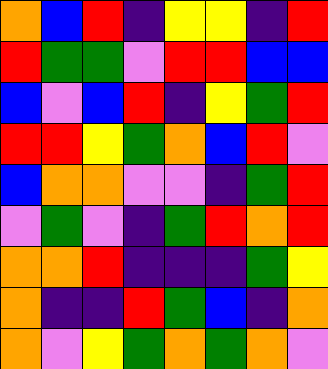[["orange", "blue", "red", "indigo", "yellow", "yellow", "indigo", "red"], ["red", "green", "green", "violet", "red", "red", "blue", "blue"], ["blue", "violet", "blue", "red", "indigo", "yellow", "green", "red"], ["red", "red", "yellow", "green", "orange", "blue", "red", "violet"], ["blue", "orange", "orange", "violet", "violet", "indigo", "green", "red"], ["violet", "green", "violet", "indigo", "green", "red", "orange", "red"], ["orange", "orange", "red", "indigo", "indigo", "indigo", "green", "yellow"], ["orange", "indigo", "indigo", "red", "green", "blue", "indigo", "orange"], ["orange", "violet", "yellow", "green", "orange", "green", "orange", "violet"]]